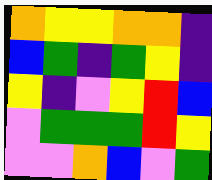[["orange", "yellow", "yellow", "orange", "orange", "indigo"], ["blue", "green", "indigo", "green", "yellow", "indigo"], ["yellow", "indigo", "violet", "yellow", "red", "blue"], ["violet", "green", "green", "green", "red", "yellow"], ["violet", "violet", "orange", "blue", "violet", "green"]]